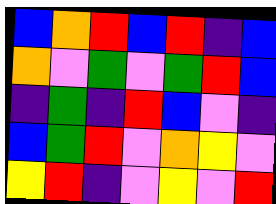[["blue", "orange", "red", "blue", "red", "indigo", "blue"], ["orange", "violet", "green", "violet", "green", "red", "blue"], ["indigo", "green", "indigo", "red", "blue", "violet", "indigo"], ["blue", "green", "red", "violet", "orange", "yellow", "violet"], ["yellow", "red", "indigo", "violet", "yellow", "violet", "red"]]